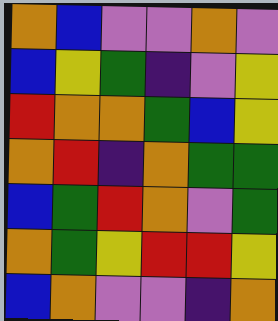[["orange", "blue", "violet", "violet", "orange", "violet"], ["blue", "yellow", "green", "indigo", "violet", "yellow"], ["red", "orange", "orange", "green", "blue", "yellow"], ["orange", "red", "indigo", "orange", "green", "green"], ["blue", "green", "red", "orange", "violet", "green"], ["orange", "green", "yellow", "red", "red", "yellow"], ["blue", "orange", "violet", "violet", "indigo", "orange"]]